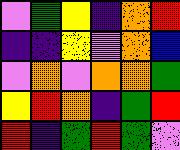[["violet", "green", "yellow", "indigo", "orange", "red"], ["indigo", "indigo", "yellow", "violet", "orange", "blue"], ["violet", "orange", "violet", "orange", "orange", "green"], ["yellow", "red", "orange", "indigo", "green", "red"], ["red", "indigo", "green", "red", "green", "violet"]]